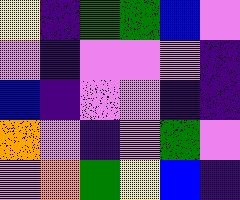[["yellow", "indigo", "green", "green", "blue", "violet"], ["violet", "indigo", "violet", "violet", "violet", "indigo"], ["blue", "indigo", "violet", "violet", "indigo", "indigo"], ["orange", "violet", "indigo", "violet", "green", "violet"], ["violet", "orange", "green", "yellow", "blue", "indigo"]]